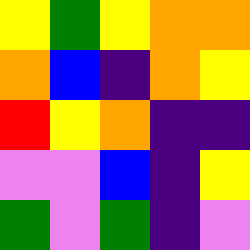[["yellow", "green", "yellow", "orange", "orange"], ["orange", "blue", "indigo", "orange", "yellow"], ["red", "yellow", "orange", "indigo", "indigo"], ["violet", "violet", "blue", "indigo", "yellow"], ["green", "violet", "green", "indigo", "violet"]]